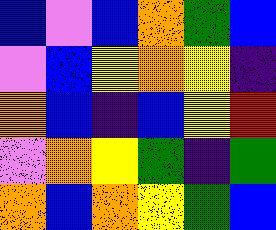[["blue", "violet", "blue", "orange", "green", "blue"], ["violet", "blue", "yellow", "orange", "yellow", "indigo"], ["orange", "blue", "indigo", "blue", "yellow", "red"], ["violet", "orange", "yellow", "green", "indigo", "green"], ["orange", "blue", "orange", "yellow", "green", "blue"]]